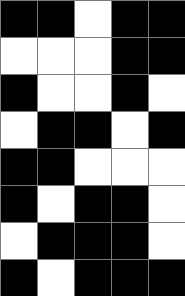[["black", "black", "white", "black", "black"], ["white", "white", "white", "black", "black"], ["black", "white", "white", "black", "white"], ["white", "black", "black", "white", "black"], ["black", "black", "white", "white", "white"], ["black", "white", "black", "black", "white"], ["white", "black", "black", "black", "white"], ["black", "white", "black", "black", "black"]]